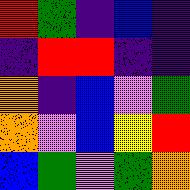[["red", "green", "indigo", "blue", "indigo"], ["indigo", "red", "red", "indigo", "indigo"], ["orange", "indigo", "blue", "violet", "green"], ["orange", "violet", "blue", "yellow", "red"], ["blue", "green", "violet", "green", "orange"]]